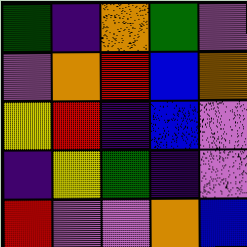[["green", "indigo", "orange", "green", "violet"], ["violet", "orange", "red", "blue", "orange"], ["yellow", "red", "indigo", "blue", "violet"], ["indigo", "yellow", "green", "indigo", "violet"], ["red", "violet", "violet", "orange", "blue"]]